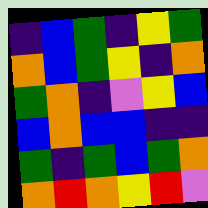[["indigo", "blue", "green", "indigo", "yellow", "green"], ["orange", "blue", "green", "yellow", "indigo", "orange"], ["green", "orange", "indigo", "violet", "yellow", "blue"], ["blue", "orange", "blue", "blue", "indigo", "indigo"], ["green", "indigo", "green", "blue", "green", "orange"], ["orange", "red", "orange", "yellow", "red", "violet"]]